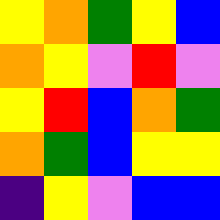[["yellow", "orange", "green", "yellow", "blue"], ["orange", "yellow", "violet", "red", "violet"], ["yellow", "red", "blue", "orange", "green"], ["orange", "green", "blue", "yellow", "yellow"], ["indigo", "yellow", "violet", "blue", "blue"]]